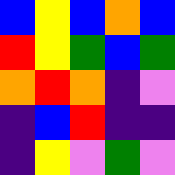[["blue", "yellow", "blue", "orange", "blue"], ["red", "yellow", "green", "blue", "green"], ["orange", "red", "orange", "indigo", "violet"], ["indigo", "blue", "red", "indigo", "indigo"], ["indigo", "yellow", "violet", "green", "violet"]]